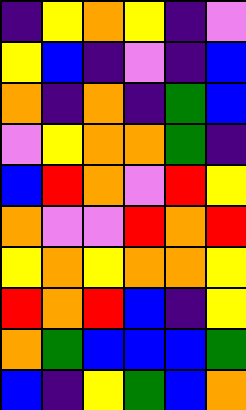[["indigo", "yellow", "orange", "yellow", "indigo", "violet"], ["yellow", "blue", "indigo", "violet", "indigo", "blue"], ["orange", "indigo", "orange", "indigo", "green", "blue"], ["violet", "yellow", "orange", "orange", "green", "indigo"], ["blue", "red", "orange", "violet", "red", "yellow"], ["orange", "violet", "violet", "red", "orange", "red"], ["yellow", "orange", "yellow", "orange", "orange", "yellow"], ["red", "orange", "red", "blue", "indigo", "yellow"], ["orange", "green", "blue", "blue", "blue", "green"], ["blue", "indigo", "yellow", "green", "blue", "orange"]]